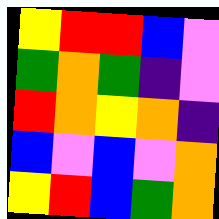[["yellow", "red", "red", "blue", "violet"], ["green", "orange", "green", "indigo", "violet"], ["red", "orange", "yellow", "orange", "indigo"], ["blue", "violet", "blue", "violet", "orange"], ["yellow", "red", "blue", "green", "orange"]]